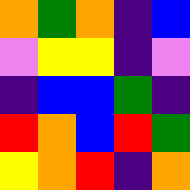[["orange", "green", "orange", "indigo", "blue"], ["violet", "yellow", "yellow", "indigo", "violet"], ["indigo", "blue", "blue", "green", "indigo"], ["red", "orange", "blue", "red", "green"], ["yellow", "orange", "red", "indigo", "orange"]]